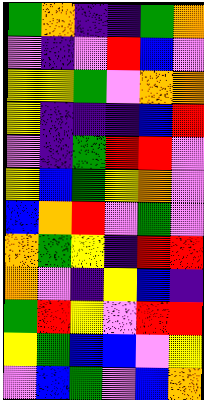[["green", "orange", "indigo", "indigo", "green", "orange"], ["violet", "indigo", "violet", "red", "blue", "violet"], ["yellow", "yellow", "green", "violet", "orange", "orange"], ["yellow", "indigo", "indigo", "indigo", "blue", "red"], ["violet", "indigo", "green", "red", "red", "violet"], ["yellow", "blue", "green", "yellow", "orange", "violet"], ["blue", "orange", "red", "violet", "green", "violet"], ["orange", "green", "yellow", "indigo", "red", "red"], ["orange", "violet", "indigo", "yellow", "blue", "indigo"], ["green", "red", "yellow", "violet", "red", "red"], ["yellow", "green", "blue", "blue", "violet", "yellow"], ["violet", "blue", "green", "violet", "blue", "orange"]]